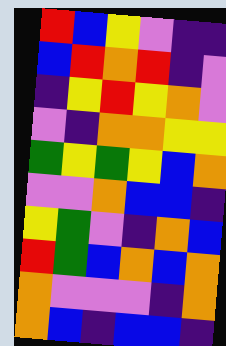[["red", "blue", "yellow", "violet", "indigo", "indigo"], ["blue", "red", "orange", "red", "indigo", "violet"], ["indigo", "yellow", "red", "yellow", "orange", "violet"], ["violet", "indigo", "orange", "orange", "yellow", "yellow"], ["green", "yellow", "green", "yellow", "blue", "orange"], ["violet", "violet", "orange", "blue", "blue", "indigo"], ["yellow", "green", "violet", "indigo", "orange", "blue"], ["red", "green", "blue", "orange", "blue", "orange"], ["orange", "violet", "violet", "violet", "indigo", "orange"], ["orange", "blue", "indigo", "blue", "blue", "indigo"]]